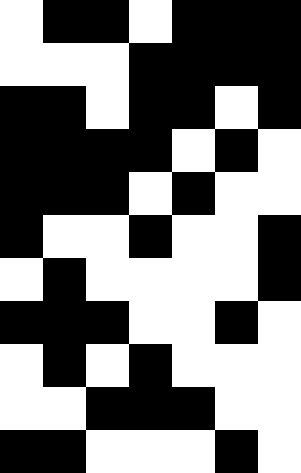[["white", "black", "black", "white", "black", "black", "black"], ["white", "white", "white", "black", "black", "black", "black"], ["black", "black", "white", "black", "black", "white", "black"], ["black", "black", "black", "black", "white", "black", "white"], ["black", "black", "black", "white", "black", "white", "white"], ["black", "white", "white", "black", "white", "white", "black"], ["white", "black", "white", "white", "white", "white", "black"], ["black", "black", "black", "white", "white", "black", "white"], ["white", "black", "white", "black", "white", "white", "white"], ["white", "white", "black", "black", "black", "white", "white"], ["black", "black", "white", "white", "white", "black", "white"]]